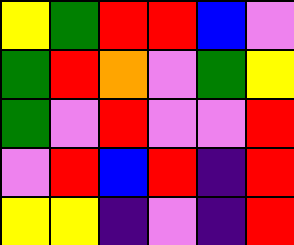[["yellow", "green", "red", "red", "blue", "violet"], ["green", "red", "orange", "violet", "green", "yellow"], ["green", "violet", "red", "violet", "violet", "red"], ["violet", "red", "blue", "red", "indigo", "red"], ["yellow", "yellow", "indigo", "violet", "indigo", "red"]]